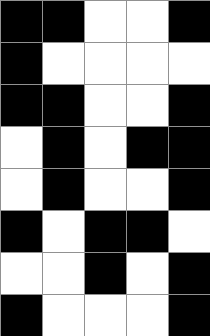[["black", "black", "white", "white", "black"], ["black", "white", "white", "white", "white"], ["black", "black", "white", "white", "black"], ["white", "black", "white", "black", "black"], ["white", "black", "white", "white", "black"], ["black", "white", "black", "black", "white"], ["white", "white", "black", "white", "black"], ["black", "white", "white", "white", "black"]]